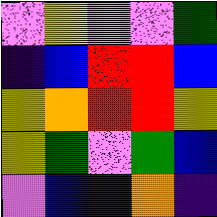[["violet", "yellow", "violet", "violet", "green"], ["indigo", "blue", "red", "red", "blue"], ["yellow", "orange", "red", "red", "yellow"], ["yellow", "green", "violet", "green", "blue"], ["violet", "blue", "indigo", "orange", "indigo"]]